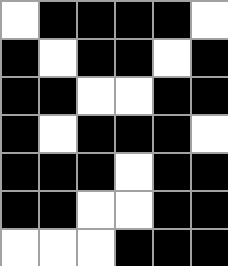[["white", "black", "black", "black", "black", "white"], ["black", "white", "black", "black", "white", "black"], ["black", "black", "white", "white", "black", "black"], ["black", "white", "black", "black", "black", "white"], ["black", "black", "black", "white", "black", "black"], ["black", "black", "white", "white", "black", "black"], ["white", "white", "white", "black", "black", "black"]]